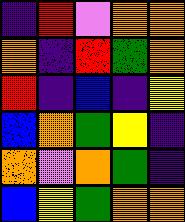[["indigo", "red", "violet", "orange", "orange"], ["orange", "indigo", "red", "green", "orange"], ["red", "indigo", "blue", "indigo", "yellow"], ["blue", "orange", "green", "yellow", "indigo"], ["orange", "violet", "orange", "green", "indigo"], ["blue", "yellow", "green", "orange", "orange"]]